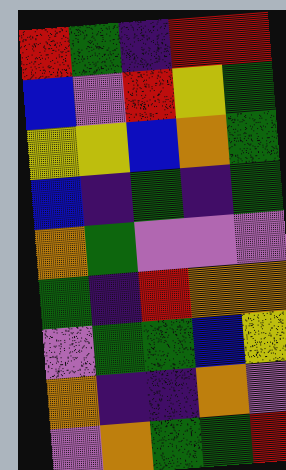[["red", "green", "indigo", "red", "red"], ["blue", "violet", "red", "yellow", "green"], ["yellow", "yellow", "blue", "orange", "green"], ["blue", "indigo", "green", "indigo", "green"], ["orange", "green", "violet", "violet", "violet"], ["green", "indigo", "red", "orange", "orange"], ["violet", "green", "green", "blue", "yellow"], ["orange", "indigo", "indigo", "orange", "violet"], ["violet", "orange", "green", "green", "red"]]